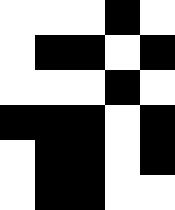[["white", "white", "white", "black", "white"], ["white", "black", "black", "white", "black"], ["white", "white", "white", "black", "white"], ["black", "black", "black", "white", "black"], ["white", "black", "black", "white", "black"], ["white", "black", "black", "white", "white"]]